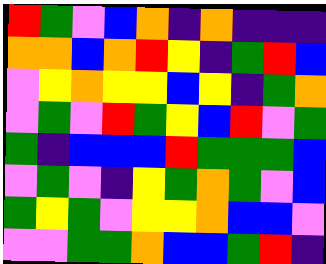[["red", "green", "violet", "blue", "orange", "indigo", "orange", "indigo", "indigo", "indigo"], ["orange", "orange", "blue", "orange", "red", "yellow", "indigo", "green", "red", "blue"], ["violet", "yellow", "orange", "yellow", "yellow", "blue", "yellow", "indigo", "green", "orange"], ["violet", "green", "violet", "red", "green", "yellow", "blue", "red", "violet", "green"], ["green", "indigo", "blue", "blue", "blue", "red", "green", "green", "green", "blue"], ["violet", "green", "violet", "indigo", "yellow", "green", "orange", "green", "violet", "blue"], ["green", "yellow", "green", "violet", "yellow", "yellow", "orange", "blue", "blue", "violet"], ["violet", "violet", "green", "green", "orange", "blue", "blue", "green", "red", "indigo"]]